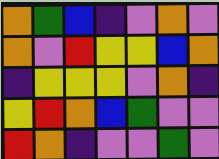[["orange", "green", "blue", "indigo", "violet", "orange", "violet"], ["orange", "violet", "red", "yellow", "yellow", "blue", "orange"], ["indigo", "yellow", "yellow", "yellow", "violet", "orange", "indigo"], ["yellow", "red", "orange", "blue", "green", "violet", "violet"], ["red", "orange", "indigo", "violet", "violet", "green", "violet"]]